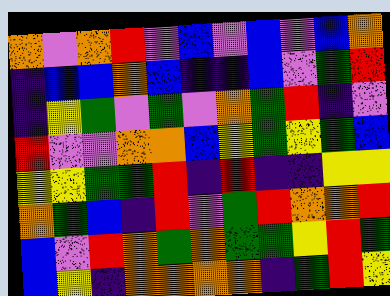[["orange", "violet", "orange", "red", "violet", "blue", "violet", "blue", "violet", "blue", "orange"], ["indigo", "blue", "blue", "orange", "blue", "indigo", "indigo", "blue", "violet", "green", "red"], ["indigo", "yellow", "green", "violet", "green", "violet", "orange", "green", "red", "indigo", "violet"], ["red", "violet", "violet", "orange", "orange", "blue", "yellow", "green", "yellow", "green", "blue"], ["yellow", "yellow", "green", "green", "red", "indigo", "red", "indigo", "indigo", "yellow", "yellow"], ["orange", "green", "blue", "indigo", "red", "violet", "green", "red", "orange", "orange", "red"], ["blue", "violet", "red", "orange", "green", "orange", "green", "green", "yellow", "red", "green"], ["blue", "yellow", "indigo", "orange", "orange", "orange", "orange", "indigo", "green", "red", "yellow"]]